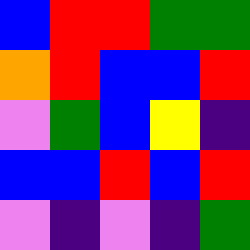[["blue", "red", "red", "green", "green"], ["orange", "red", "blue", "blue", "red"], ["violet", "green", "blue", "yellow", "indigo"], ["blue", "blue", "red", "blue", "red"], ["violet", "indigo", "violet", "indigo", "green"]]